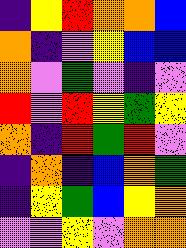[["indigo", "yellow", "red", "orange", "orange", "blue"], ["orange", "indigo", "violet", "yellow", "blue", "blue"], ["orange", "violet", "green", "violet", "indigo", "violet"], ["red", "violet", "red", "yellow", "green", "yellow"], ["orange", "indigo", "red", "green", "red", "violet"], ["indigo", "orange", "indigo", "blue", "orange", "green"], ["indigo", "yellow", "green", "blue", "yellow", "orange"], ["violet", "violet", "yellow", "violet", "orange", "orange"]]